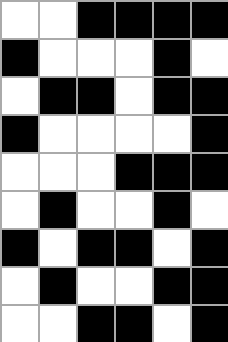[["white", "white", "black", "black", "black", "black"], ["black", "white", "white", "white", "black", "white"], ["white", "black", "black", "white", "black", "black"], ["black", "white", "white", "white", "white", "black"], ["white", "white", "white", "black", "black", "black"], ["white", "black", "white", "white", "black", "white"], ["black", "white", "black", "black", "white", "black"], ["white", "black", "white", "white", "black", "black"], ["white", "white", "black", "black", "white", "black"]]